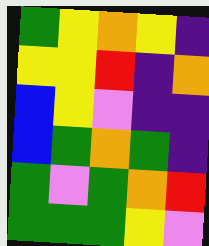[["green", "yellow", "orange", "yellow", "indigo"], ["yellow", "yellow", "red", "indigo", "orange"], ["blue", "yellow", "violet", "indigo", "indigo"], ["blue", "green", "orange", "green", "indigo"], ["green", "violet", "green", "orange", "red"], ["green", "green", "green", "yellow", "violet"]]